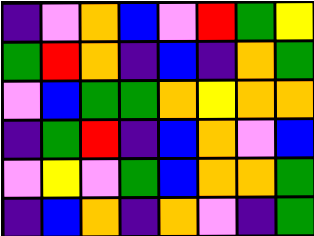[["indigo", "violet", "orange", "blue", "violet", "red", "green", "yellow"], ["green", "red", "orange", "indigo", "blue", "indigo", "orange", "green"], ["violet", "blue", "green", "green", "orange", "yellow", "orange", "orange"], ["indigo", "green", "red", "indigo", "blue", "orange", "violet", "blue"], ["violet", "yellow", "violet", "green", "blue", "orange", "orange", "green"], ["indigo", "blue", "orange", "indigo", "orange", "violet", "indigo", "green"]]